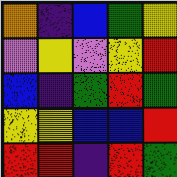[["orange", "indigo", "blue", "green", "yellow"], ["violet", "yellow", "violet", "yellow", "red"], ["blue", "indigo", "green", "red", "green"], ["yellow", "yellow", "blue", "blue", "red"], ["red", "red", "indigo", "red", "green"]]